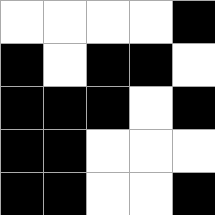[["white", "white", "white", "white", "black"], ["black", "white", "black", "black", "white"], ["black", "black", "black", "white", "black"], ["black", "black", "white", "white", "white"], ["black", "black", "white", "white", "black"]]